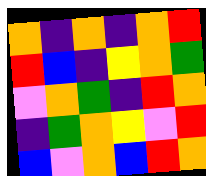[["orange", "indigo", "orange", "indigo", "orange", "red"], ["red", "blue", "indigo", "yellow", "orange", "green"], ["violet", "orange", "green", "indigo", "red", "orange"], ["indigo", "green", "orange", "yellow", "violet", "red"], ["blue", "violet", "orange", "blue", "red", "orange"]]